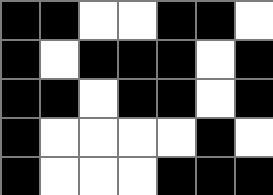[["black", "black", "white", "white", "black", "black", "white"], ["black", "white", "black", "black", "black", "white", "black"], ["black", "black", "white", "black", "black", "white", "black"], ["black", "white", "white", "white", "white", "black", "white"], ["black", "white", "white", "white", "black", "black", "black"]]